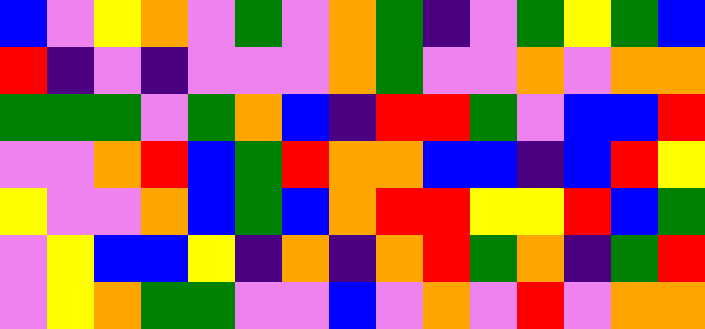[["blue", "violet", "yellow", "orange", "violet", "green", "violet", "orange", "green", "indigo", "violet", "green", "yellow", "green", "blue"], ["red", "indigo", "violet", "indigo", "violet", "violet", "violet", "orange", "green", "violet", "violet", "orange", "violet", "orange", "orange"], ["green", "green", "green", "violet", "green", "orange", "blue", "indigo", "red", "red", "green", "violet", "blue", "blue", "red"], ["violet", "violet", "orange", "red", "blue", "green", "red", "orange", "orange", "blue", "blue", "indigo", "blue", "red", "yellow"], ["yellow", "violet", "violet", "orange", "blue", "green", "blue", "orange", "red", "red", "yellow", "yellow", "red", "blue", "green"], ["violet", "yellow", "blue", "blue", "yellow", "indigo", "orange", "indigo", "orange", "red", "green", "orange", "indigo", "green", "red"], ["violet", "yellow", "orange", "green", "green", "violet", "violet", "blue", "violet", "orange", "violet", "red", "violet", "orange", "orange"]]